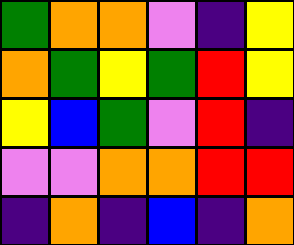[["green", "orange", "orange", "violet", "indigo", "yellow"], ["orange", "green", "yellow", "green", "red", "yellow"], ["yellow", "blue", "green", "violet", "red", "indigo"], ["violet", "violet", "orange", "orange", "red", "red"], ["indigo", "orange", "indigo", "blue", "indigo", "orange"]]